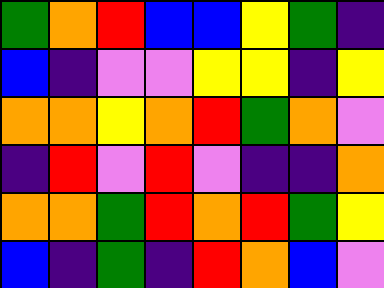[["green", "orange", "red", "blue", "blue", "yellow", "green", "indigo"], ["blue", "indigo", "violet", "violet", "yellow", "yellow", "indigo", "yellow"], ["orange", "orange", "yellow", "orange", "red", "green", "orange", "violet"], ["indigo", "red", "violet", "red", "violet", "indigo", "indigo", "orange"], ["orange", "orange", "green", "red", "orange", "red", "green", "yellow"], ["blue", "indigo", "green", "indigo", "red", "orange", "blue", "violet"]]